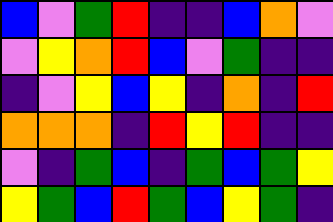[["blue", "violet", "green", "red", "indigo", "indigo", "blue", "orange", "violet"], ["violet", "yellow", "orange", "red", "blue", "violet", "green", "indigo", "indigo"], ["indigo", "violet", "yellow", "blue", "yellow", "indigo", "orange", "indigo", "red"], ["orange", "orange", "orange", "indigo", "red", "yellow", "red", "indigo", "indigo"], ["violet", "indigo", "green", "blue", "indigo", "green", "blue", "green", "yellow"], ["yellow", "green", "blue", "red", "green", "blue", "yellow", "green", "indigo"]]